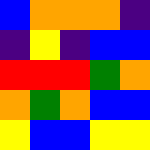[["blue", "orange", "orange", "orange", "indigo"], ["indigo", "yellow", "indigo", "blue", "blue"], ["red", "red", "red", "green", "orange"], ["orange", "green", "orange", "blue", "blue"], ["yellow", "blue", "blue", "yellow", "yellow"]]